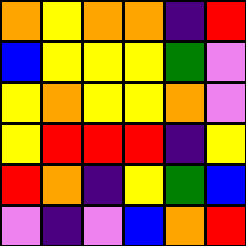[["orange", "yellow", "orange", "orange", "indigo", "red"], ["blue", "yellow", "yellow", "yellow", "green", "violet"], ["yellow", "orange", "yellow", "yellow", "orange", "violet"], ["yellow", "red", "red", "red", "indigo", "yellow"], ["red", "orange", "indigo", "yellow", "green", "blue"], ["violet", "indigo", "violet", "blue", "orange", "red"]]